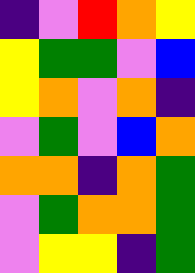[["indigo", "violet", "red", "orange", "yellow"], ["yellow", "green", "green", "violet", "blue"], ["yellow", "orange", "violet", "orange", "indigo"], ["violet", "green", "violet", "blue", "orange"], ["orange", "orange", "indigo", "orange", "green"], ["violet", "green", "orange", "orange", "green"], ["violet", "yellow", "yellow", "indigo", "green"]]